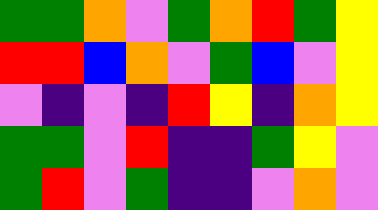[["green", "green", "orange", "violet", "green", "orange", "red", "green", "yellow"], ["red", "red", "blue", "orange", "violet", "green", "blue", "violet", "yellow"], ["violet", "indigo", "violet", "indigo", "red", "yellow", "indigo", "orange", "yellow"], ["green", "green", "violet", "red", "indigo", "indigo", "green", "yellow", "violet"], ["green", "red", "violet", "green", "indigo", "indigo", "violet", "orange", "violet"]]